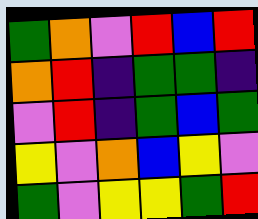[["green", "orange", "violet", "red", "blue", "red"], ["orange", "red", "indigo", "green", "green", "indigo"], ["violet", "red", "indigo", "green", "blue", "green"], ["yellow", "violet", "orange", "blue", "yellow", "violet"], ["green", "violet", "yellow", "yellow", "green", "red"]]